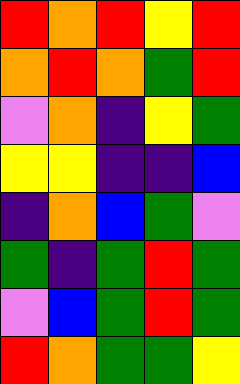[["red", "orange", "red", "yellow", "red"], ["orange", "red", "orange", "green", "red"], ["violet", "orange", "indigo", "yellow", "green"], ["yellow", "yellow", "indigo", "indigo", "blue"], ["indigo", "orange", "blue", "green", "violet"], ["green", "indigo", "green", "red", "green"], ["violet", "blue", "green", "red", "green"], ["red", "orange", "green", "green", "yellow"]]